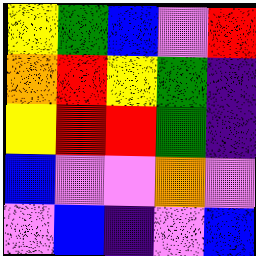[["yellow", "green", "blue", "violet", "red"], ["orange", "red", "yellow", "green", "indigo"], ["yellow", "red", "red", "green", "indigo"], ["blue", "violet", "violet", "orange", "violet"], ["violet", "blue", "indigo", "violet", "blue"]]